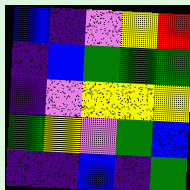[["blue", "indigo", "violet", "yellow", "red"], ["indigo", "blue", "green", "green", "green"], ["indigo", "violet", "yellow", "yellow", "yellow"], ["green", "yellow", "violet", "green", "blue"], ["indigo", "indigo", "blue", "indigo", "green"]]